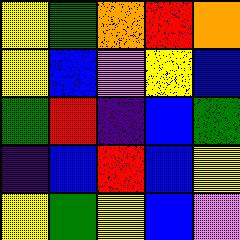[["yellow", "green", "orange", "red", "orange"], ["yellow", "blue", "violet", "yellow", "blue"], ["green", "red", "indigo", "blue", "green"], ["indigo", "blue", "red", "blue", "yellow"], ["yellow", "green", "yellow", "blue", "violet"]]